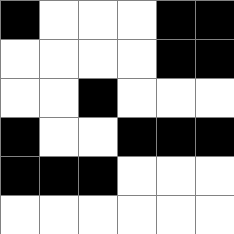[["black", "white", "white", "white", "black", "black"], ["white", "white", "white", "white", "black", "black"], ["white", "white", "black", "white", "white", "white"], ["black", "white", "white", "black", "black", "black"], ["black", "black", "black", "white", "white", "white"], ["white", "white", "white", "white", "white", "white"]]